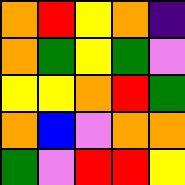[["orange", "red", "yellow", "orange", "indigo"], ["orange", "green", "yellow", "green", "violet"], ["yellow", "yellow", "orange", "red", "green"], ["orange", "blue", "violet", "orange", "orange"], ["green", "violet", "red", "red", "yellow"]]